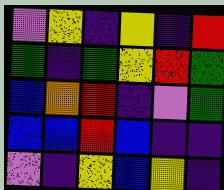[["violet", "yellow", "indigo", "yellow", "indigo", "red"], ["green", "indigo", "green", "yellow", "red", "green"], ["blue", "orange", "red", "indigo", "violet", "green"], ["blue", "blue", "red", "blue", "indigo", "indigo"], ["violet", "indigo", "yellow", "blue", "yellow", "indigo"]]